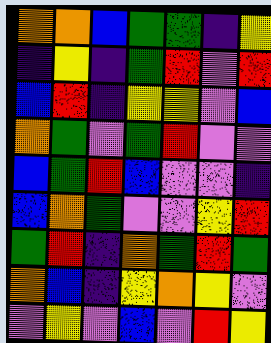[["orange", "orange", "blue", "green", "green", "indigo", "yellow"], ["indigo", "yellow", "indigo", "green", "red", "violet", "red"], ["blue", "red", "indigo", "yellow", "yellow", "violet", "blue"], ["orange", "green", "violet", "green", "red", "violet", "violet"], ["blue", "green", "red", "blue", "violet", "violet", "indigo"], ["blue", "orange", "green", "violet", "violet", "yellow", "red"], ["green", "red", "indigo", "orange", "green", "red", "green"], ["orange", "blue", "indigo", "yellow", "orange", "yellow", "violet"], ["violet", "yellow", "violet", "blue", "violet", "red", "yellow"]]